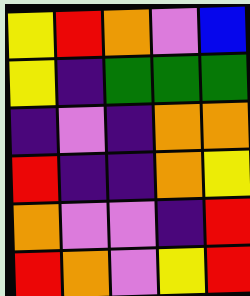[["yellow", "red", "orange", "violet", "blue"], ["yellow", "indigo", "green", "green", "green"], ["indigo", "violet", "indigo", "orange", "orange"], ["red", "indigo", "indigo", "orange", "yellow"], ["orange", "violet", "violet", "indigo", "red"], ["red", "orange", "violet", "yellow", "red"]]